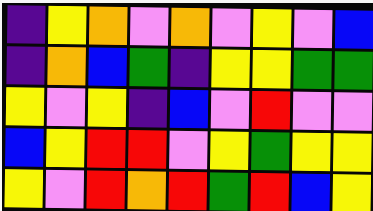[["indigo", "yellow", "orange", "violet", "orange", "violet", "yellow", "violet", "blue"], ["indigo", "orange", "blue", "green", "indigo", "yellow", "yellow", "green", "green"], ["yellow", "violet", "yellow", "indigo", "blue", "violet", "red", "violet", "violet"], ["blue", "yellow", "red", "red", "violet", "yellow", "green", "yellow", "yellow"], ["yellow", "violet", "red", "orange", "red", "green", "red", "blue", "yellow"]]